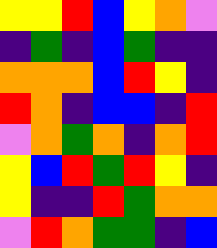[["yellow", "yellow", "red", "blue", "yellow", "orange", "violet"], ["indigo", "green", "indigo", "blue", "green", "indigo", "indigo"], ["orange", "orange", "orange", "blue", "red", "yellow", "indigo"], ["red", "orange", "indigo", "blue", "blue", "indigo", "red"], ["violet", "orange", "green", "orange", "indigo", "orange", "red"], ["yellow", "blue", "red", "green", "red", "yellow", "indigo"], ["yellow", "indigo", "indigo", "red", "green", "orange", "orange"], ["violet", "red", "orange", "green", "green", "indigo", "blue"]]